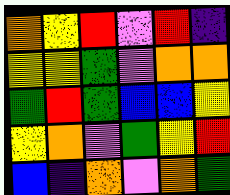[["orange", "yellow", "red", "violet", "red", "indigo"], ["yellow", "yellow", "green", "violet", "orange", "orange"], ["green", "red", "green", "blue", "blue", "yellow"], ["yellow", "orange", "violet", "green", "yellow", "red"], ["blue", "indigo", "orange", "violet", "orange", "green"]]